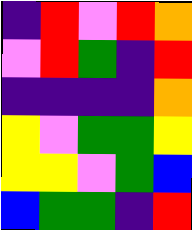[["indigo", "red", "violet", "red", "orange"], ["violet", "red", "green", "indigo", "red"], ["indigo", "indigo", "indigo", "indigo", "orange"], ["yellow", "violet", "green", "green", "yellow"], ["yellow", "yellow", "violet", "green", "blue"], ["blue", "green", "green", "indigo", "red"]]